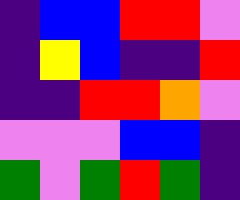[["indigo", "blue", "blue", "red", "red", "violet"], ["indigo", "yellow", "blue", "indigo", "indigo", "red"], ["indigo", "indigo", "red", "red", "orange", "violet"], ["violet", "violet", "violet", "blue", "blue", "indigo"], ["green", "violet", "green", "red", "green", "indigo"]]